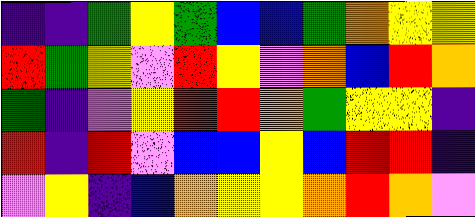[["indigo", "indigo", "green", "yellow", "green", "blue", "blue", "green", "orange", "yellow", "yellow"], ["red", "green", "yellow", "violet", "red", "yellow", "violet", "orange", "blue", "red", "orange"], ["green", "indigo", "violet", "yellow", "red", "red", "orange", "green", "yellow", "yellow", "indigo"], ["red", "indigo", "red", "violet", "blue", "blue", "yellow", "blue", "red", "red", "indigo"], ["violet", "yellow", "indigo", "blue", "orange", "yellow", "yellow", "orange", "red", "orange", "violet"]]